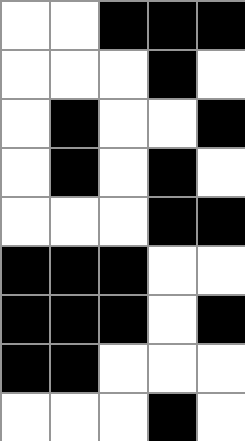[["white", "white", "black", "black", "black"], ["white", "white", "white", "black", "white"], ["white", "black", "white", "white", "black"], ["white", "black", "white", "black", "white"], ["white", "white", "white", "black", "black"], ["black", "black", "black", "white", "white"], ["black", "black", "black", "white", "black"], ["black", "black", "white", "white", "white"], ["white", "white", "white", "black", "white"]]